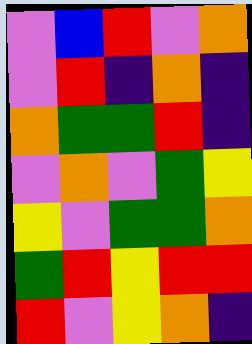[["violet", "blue", "red", "violet", "orange"], ["violet", "red", "indigo", "orange", "indigo"], ["orange", "green", "green", "red", "indigo"], ["violet", "orange", "violet", "green", "yellow"], ["yellow", "violet", "green", "green", "orange"], ["green", "red", "yellow", "red", "red"], ["red", "violet", "yellow", "orange", "indigo"]]